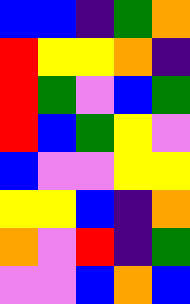[["blue", "blue", "indigo", "green", "orange"], ["red", "yellow", "yellow", "orange", "indigo"], ["red", "green", "violet", "blue", "green"], ["red", "blue", "green", "yellow", "violet"], ["blue", "violet", "violet", "yellow", "yellow"], ["yellow", "yellow", "blue", "indigo", "orange"], ["orange", "violet", "red", "indigo", "green"], ["violet", "violet", "blue", "orange", "blue"]]